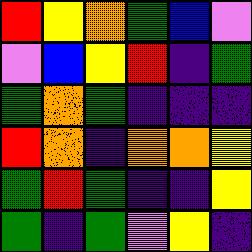[["red", "yellow", "orange", "green", "blue", "violet"], ["violet", "blue", "yellow", "red", "indigo", "green"], ["green", "orange", "green", "indigo", "indigo", "indigo"], ["red", "orange", "indigo", "orange", "orange", "yellow"], ["green", "red", "green", "indigo", "indigo", "yellow"], ["green", "indigo", "green", "violet", "yellow", "indigo"]]